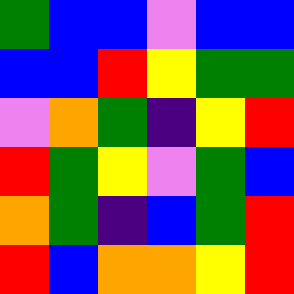[["green", "blue", "blue", "violet", "blue", "blue"], ["blue", "blue", "red", "yellow", "green", "green"], ["violet", "orange", "green", "indigo", "yellow", "red"], ["red", "green", "yellow", "violet", "green", "blue"], ["orange", "green", "indigo", "blue", "green", "red"], ["red", "blue", "orange", "orange", "yellow", "red"]]